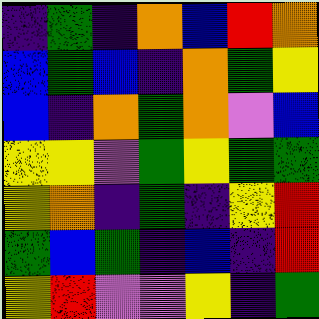[["indigo", "green", "indigo", "orange", "blue", "red", "orange"], ["blue", "green", "blue", "indigo", "orange", "green", "yellow"], ["blue", "indigo", "orange", "green", "orange", "violet", "blue"], ["yellow", "yellow", "violet", "green", "yellow", "green", "green"], ["yellow", "orange", "indigo", "green", "indigo", "yellow", "red"], ["green", "blue", "green", "indigo", "blue", "indigo", "red"], ["yellow", "red", "violet", "violet", "yellow", "indigo", "green"]]